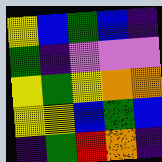[["yellow", "blue", "green", "blue", "indigo"], ["green", "indigo", "violet", "violet", "violet"], ["yellow", "green", "yellow", "orange", "orange"], ["yellow", "yellow", "blue", "green", "blue"], ["indigo", "green", "red", "orange", "indigo"]]